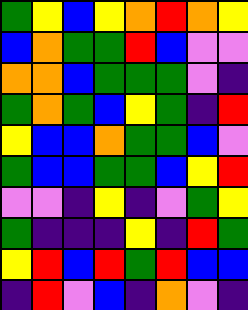[["green", "yellow", "blue", "yellow", "orange", "red", "orange", "yellow"], ["blue", "orange", "green", "green", "red", "blue", "violet", "violet"], ["orange", "orange", "blue", "green", "green", "green", "violet", "indigo"], ["green", "orange", "green", "blue", "yellow", "green", "indigo", "red"], ["yellow", "blue", "blue", "orange", "green", "green", "blue", "violet"], ["green", "blue", "blue", "green", "green", "blue", "yellow", "red"], ["violet", "violet", "indigo", "yellow", "indigo", "violet", "green", "yellow"], ["green", "indigo", "indigo", "indigo", "yellow", "indigo", "red", "green"], ["yellow", "red", "blue", "red", "green", "red", "blue", "blue"], ["indigo", "red", "violet", "blue", "indigo", "orange", "violet", "indigo"]]